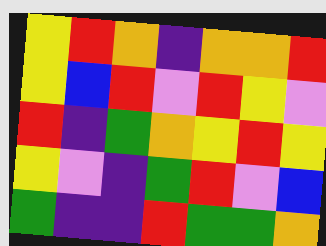[["yellow", "red", "orange", "indigo", "orange", "orange", "red"], ["yellow", "blue", "red", "violet", "red", "yellow", "violet"], ["red", "indigo", "green", "orange", "yellow", "red", "yellow"], ["yellow", "violet", "indigo", "green", "red", "violet", "blue"], ["green", "indigo", "indigo", "red", "green", "green", "orange"]]